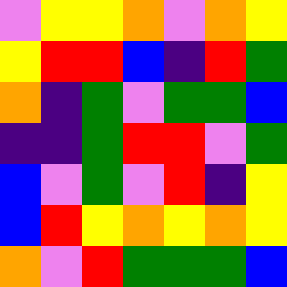[["violet", "yellow", "yellow", "orange", "violet", "orange", "yellow"], ["yellow", "red", "red", "blue", "indigo", "red", "green"], ["orange", "indigo", "green", "violet", "green", "green", "blue"], ["indigo", "indigo", "green", "red", "red", "violet", "green"], ["blue", "violet", "green", "violet", "red", "indigo", "yellow"], ["blue", "red", "yellow", "orange", "yellow", "orange", "yellow"], ["orange", "violet", "red", "green", "green", "green", "blue"]]